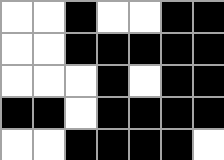[["white", "white", "black", "white", "white", "black", "black"], ["white", "white", "black", "black", "black", "black", "black"], ["white", "white", "white", "black", "white", "black", "black"], ["black", "black", "white", "black", "black", "black", "black"], ["white", "white", "black", "black", "black", "black", "white"]]